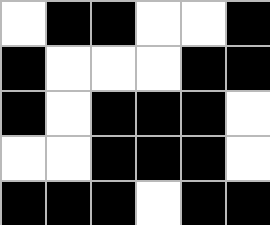[["white", "black", "black", "white", "white", "black"], ["black", "white", "white", "white", "black", "black"], ["black", "white", "black", "black", "black", "white"], ["white", "white", "black", "black", "black", "white"], ["black", "black", "black", "white", "black", "black"]]